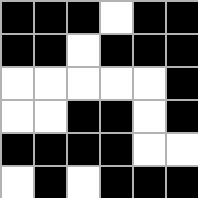[["black", "black", "black", "white", "black", "black"], ["black", "black", "white", "black", "black", "black"], ["white", "white", "white", "white", "white", "black"], ["white", "white", "black", "black", "white", "black"], ["black", "black", "black", "black", "white", "white"], ["white", "black", "white", "black", "black", "black"]]